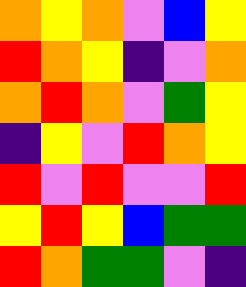[["orange", "yellow", "orange", "violet", "blue", "yellow"], ["red", "orange", "yellow", "indigo", "violet", "orange"], ["orange", "red", "orange", "violet", "green", "yellow"], ["indigo", "yellow", "violet", "red", "orange", "yellow"], ["red", "violet", "red", "violet", "violet", "red"], ["yellow", "red", "yellow", "blue", "green", "green"], ["red", "orange", "green", "green", "violet", "indigo"]]